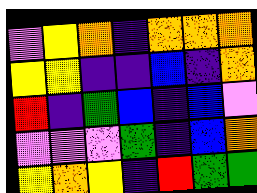[["violet", "yellow", "orange", "indigo", "orange", "orange", "orange"], ["yellow", "yellow", "indigo", "indigo", "blue", "indigo", "orange"], ["red", "indigo", "green", "blue", "indigo", "blue", "violet"], ["violet", "violet", "violet", "green", "indigo", "blue", "orange"], ["yellow", "orange", "yellow", "indigo", "red", "green", "green"]]